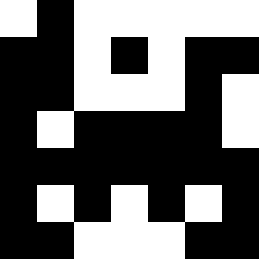[["white", "black", "white", "white", "white", "white", "white"], ["black", "black", "white", "black", "white", "black", "black"], ["black", "black", "white", "white", "white", "black", "white"], ["black", "white", "black", "black", "black", "black", "white"], ["black", "black", "black", "black", "black", "black", "black"], ["black", "white", "black", "white", "black", "white", "black"], ["black", "black", "white", "white", "white", "black", "black"]]